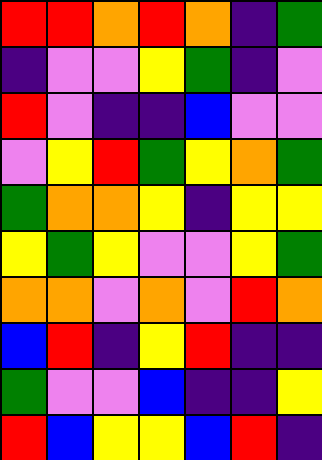[["red", "red", "orange", "red", "orange", "indigo", "green"], ["indigo", "violet", "violet", "yellow", "green", "indigo", "violet"], ["red", "violet", "indigo", "indigo", "blue", "violet", "violet"], ["violet", "yellow", "red", "green", "yellow", "orange", "green"], ["green", "orange", "orange", "yellow", "indigo", "yellow", "yellow"], ["yellow", "green", "yellow", "violet", "violet", "yellow", "green"], ["orange", "orange", "violet", "orange", "violet", "red", "orange"], ["blue", "red", "indigo", "yellow", "red", "indigo", "indigo"], ["green", "violet", "violet", "blue", "indigo", "indigo", "yellow"], ["red", "blue", "yellow", "yellow", "blue", "red", "indigo"]]